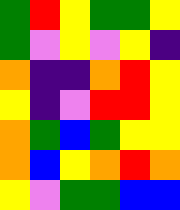[["green", "red", "yellow", "green", "green", "yellow"], ["green", "violet", "yellow", "violet", "yellow", "indigo"], ["orange", "indigo", "indigo", "orange", "red", "yellow"], ["yellow", "indigo", "violet", "red", "red", "yellow"], ["orange", "green", "blue", "green", "yellow", "yellow"], ["orange", "blue", "yellow", "orange", "red", "orange"], ["yellow", "violet", "green", "green", "blue", "blue"]]